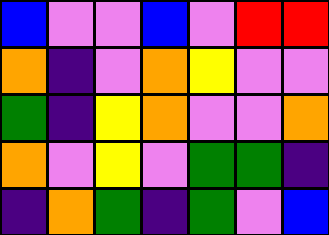[["blue", "violet", "violet", "blue", "violet", "red", "red"], ["orange", "indigo", "violet", "orange", "yellow", "violet", "violet"], ["green", "indigo", "yellow", "orange", "violet", "violet", "orange"], ["orange", "violet", "yellow", "violet", "green", "green", "indigo"], ["indigo", "orange", "green", "indigo", "green", "violet", "blue"]]